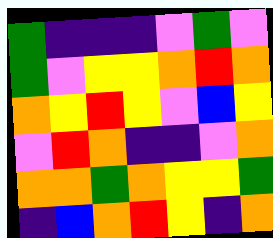[["green", "indigo", "indigo", "indigo", "violet", "green", "violet"], ["green", "violet", "yellow", "yellow", "orange", "red", "orange"], ["orange", "yellow", "red", "yellow", "violet", "blue", "yellow"], ["violet", "red", "orange", "indigo", "indigo", "violet", "orange"], ["orange", "orange", "green", "orange", "yellow", "yellow", "green"], ["indigo", "blue", "orange", "red", "yellow", "indigo", "orange"]]